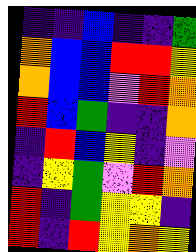[["indigo", "indigo", "blue", "indigo", "indigo", "green"], ["orange", "blue", "blue", "red", "red", "yellow"], ["orange", "blue", "blue", "violet", "red", "orange"], ["red", "blue", "green", "indigo", "indigo", "orange"], ["indigo", "red", "blue", "yellow", "indigo", "violet"], ["indigo", "yellow", "green", "violet", "red", "orange"], ["red", "indigo", "green", "yellow", "yellow", "indigo"], ["red", "indigo", "red", "yellow", "orange", "yellow"]]